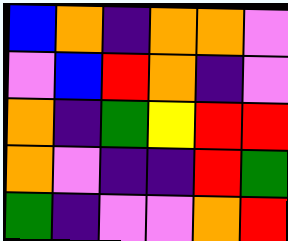[["blue", "orange", "indigo", "orange", "orange", "violet"], ["violet", "blue", "red", "orange", "indigo", "violet"], ["orange", "indigo", "green", "yellow", "red", "red"], ["orange", "violet", "indigo", "indigo", "red", "green"], ["green", "indigo", "violet", "violet", "orange", "red"]]